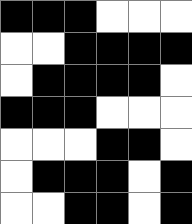[["black", "black", "black", "white", "white", "white"], ["white", "white", "black", "black", "black", "black"], ["white", "black", "black", "black", "black", "white"], ["black", "black", "black", "white", "white", "white"], ["white", "white", "white", "black", "black", "white"], ["white", "black", "black", "black", "white", "black"], ["white", "white", "black", "black", "white", "black"]]